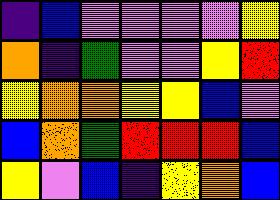[["indigo", "blue", "violet", "violet", "violet", "violet", "yellow"], ["orange", "indigo", "green", "violet", "violet", "yellow", "red"], ["yellow", "orange", "orange", "yellow", "yellow", "blue", "violet"], ["blue", "orange", "green", "red", "red", "red", "blue"], ["yellow", "violet", "blue", "indigo", "yellow", "orange", "blue"]]